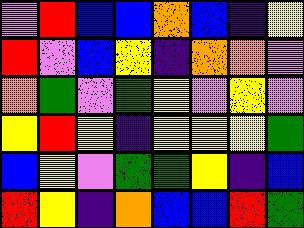[["violet", "red", "blue", "blue", "orange", "blue", "indigo", "yellow"], ["red", "violet", "blue", "yellow", "indigo", "orange", "orange", "violet"], ["orange", "green", "violet", "green", "yellow", "violet", "yellow", "violet"], ["yellow", "red", "yellow", "indigo", "yellow", "yellow", "yellow", "green"], ["blue", "yellow", "violet", "green", "green", "yellow", "indigo", "blue"], ["red", "yellow", "indigo", "orange", "blue", "blue", "red", "green"]]